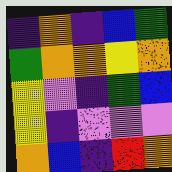[["indigo", "orange", "indigo", "blue", "green"], ["green", "orange", "orange", "yellow", "orange"], ["yellow", "violet", "indigo", "green", "blue"], ["yellow", "indigo", "violet", "violet", "violet"], ["orange", "blue", "indigo", "red", "orange"]]